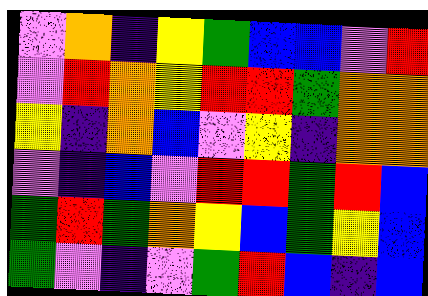[["violet", "orange", "indigo", "yellow", "green", "blue", "blue", "violet", "red"], ["violet", "red", "orange", "yellow", "red", "red", "green", "orange", "orange"], ["yellow", "indigo", "orange", "blue", "violet", "yellow", "indigo", "orange", "orange"], ["violet", "indigo", "blue", "violet", "red", "red", "green", "red", "blue"], ["green", "red", "green", "orange", "yellow", "blue", "green", "yellow", "blue"], ["green", "violet", "indigo", "violet", "green", "red", "blue", "indigo", "blue"]]